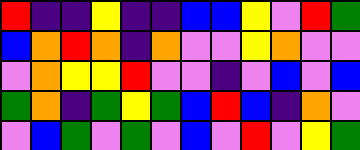[["red", "indigo", "indigo", "yellow", "indigo", "indigo", "blue", "blue", "yellow", "violet", "red", "green"], ["blue", "orange", "red", "orange", "indigo", "orange", "violet", "violet", "yellow", "orange", "violet", "violet"], ["violet", "orange", "yellow", "yellow", "red", "violet", "violet", "indigo", "violet", "blue", "violet", "blue"], ["green", "orange", "indigo", "green", "yellow", "green", "blue", "red", "blue", "indigo", "orange", "violet"], ["violet", "blue", "green", "violet", "green", "violet", "blue", "violet", "red", "violet", "yellow", "green"]]